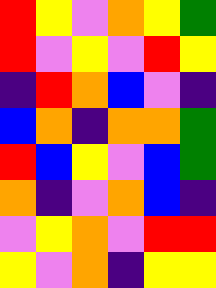[["red", "yellow", "violet", "orange", "yellow", "green"], ["red", "violet", "yellow", "violet", "red", "yellow"], ["indigo", "red", "orange", "blue", "violet", "indigo"], ["blue", "orange", "indigo", "orange", "orange", "green"], ["red", "blue", "yellow", "violet", "blue", "green"], ["orange", "indigo", "violet", "orange", "blue", "indigo"], ["violet", "yellow", "orange", "violet", "red", "red"], ["yellow", "violet", "orange", "indigo", "yellow", "yellow"]]